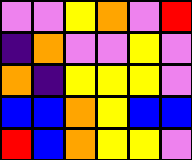[["violet", "violet", "yellow", "orange", "violet", "red"], ["indigo", "orange", "violet", "violet", "yellow", "violet"], ["orange", "indigo", "yellow", "yellow", "yellow", "violet"], ["blue", "blue", "orange", "yellow", "blue", "blue"], ["red", "blue", "orange", "yellow", "yellow", "violet"]]